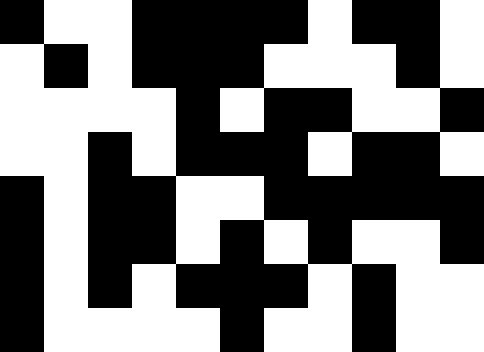[["black", "white", "white", "black", "black", "black", "black", "white", "black", "black", "white"], ["white", "black", "white", "black", "black", "black", "white", "white", "white", "black", "white"], ["white", "white", "white", "white", "black", "white", "black", "black", "white", "white", "black"], ["white", "white", "black", "white", "black", "black", "black", "white", "black", "black", "white"], ["black", "white", "black", "black", "white", "white", "black", "black", "black", "black", "black"], ["black", "white", "black", "black", "white", "black", "white", "black", "white", "white", "black"], ["black", "white", "black", "white", "black", "black", "black", "white", "black", "white", "white"], ["black", "white", "white", "white", "white", "black", "white", "white", "black", "white", "white"]]